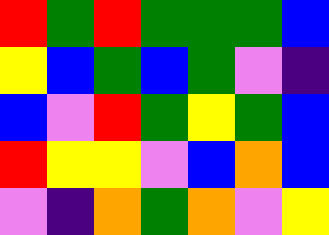[["red", "green", "red", "green", "green", "green", "blue"], ["yellow", "blue", "green", "blue", "green", "violet", "indigo"], ["blue", "violet", "red", "green", "yellow", "green", "blue"], ["red", "yellow", "yellow", "violet", "blue", "orange", "blue"], ["violet", "indigo", "orange", "green", "orange", "violet", "yellow"]]